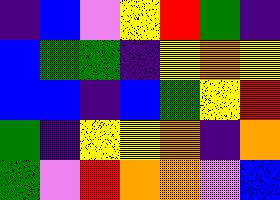[["indigo", "blue", "violet", "yellow", "red", "green", "indigo"], ["blue", "green", "green", "indigo", "yellow", "orange", "yellow"], ["blue", "blue", "indigo", "blue", "green", "yellow", "red"], ["green", "indigo", "yellow", "yellow", "orange", "indigo", "orange"], ["green", "violet", "red", "orange", "orange", "violet", "blue"]]